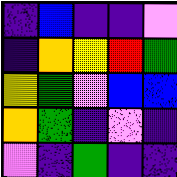[["indigo", "blue", "indigo", "indigo", "violet"], ["indigo", "orange", "yellow", "red", "green"], ["yellow", "green", "violet", "blue", "blue"], ["orange", "green", "indigo", "violet", "indigo"], ["violet", "indigo", "green", "indigo", "indigo"]]